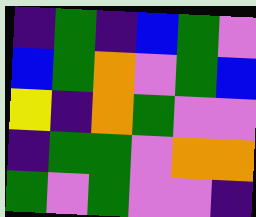[["indigo", "green", "indigo", "blue", "green", "violet"], ["blue", "green", "orange", "violet", "green", "blue"], ["yellow", "indigo", "orange", "green", "violet", "violet"], ["indigo", "green", "green", "violet", "orange", "orange"], ["green", "violet", "green", "violet", "violet", "indigo"]]